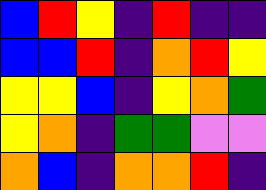[["blue", "red", "yellow", "indigo", "red", "indigo", "indigo"], ["blue", "blue", "red", "indigo", "orange", "red", "yellow"], ["yellow", "yellow", "blue", "indigo", "yellow", "orange", "green"], ["yellow", "orange", "indigo", "green", "green", "violet", "violet"], ["orange", "blue", "indigo", "orange", "orange", "red", "indigo"]]